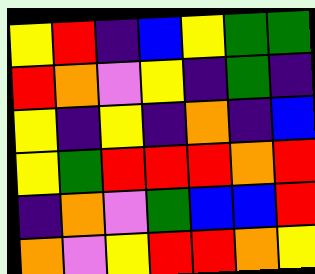[["yellow", "red", "indigo", "blue", "yellow", "green", "green"], ["red", "orange", "violet", "yellow", "indigo", "green", "indigo"], ["yellow", "indigo", "yellow", "indigo", "orange", "indigo", "blue"], ["yellow", "green", "red", "red", "red", "orange", "red"], ["indigo", "orange", "violet", "green", "blue", "blue", "red"], ["orange", "violet", "yellow", "red", "red", "orange", "yellow"]]